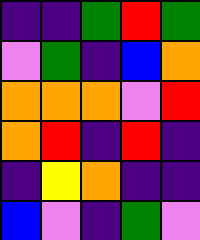[["indigo", "indigo", "green", "red", "green"], ["violet", "green", "indigo", "blue", "orange"], ["orange", "orange", "orange", "violet", "red"], ["orange", "red", "indigo", "red", "indigo"], ["indigo", "yellow", "orange", "indigo", "indigo"], ["blue", "violet", "indigo", "green", "violet"]]